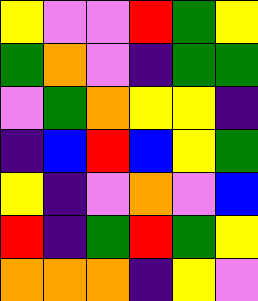[["yellow", "violet", "violet", "red", "green", "yellow"], ["green", "orange", "violet", "indigo", "green", "green"], ["violet", "green", "orange", "yellow", "yellow", "indigo"], ["indigo", "blue", "red", "blue", "yellow", "green"], ["yellow", "indigo", "violet", "orange", "violet", "blue"], ["red", "indigo", "green", "red", "green", "yellow"], ["orange", "orange", "orange", "indigo", "yellow", "violet"]]